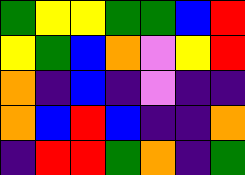[["green", "yellow", "yellow", "green", "green", "blue", "red"], ["yellow", "green", "blue", "orange", "violet", "yellow", "red"], ["orange", "indigo", "blue", "indigo", "violet", "indigo", "indigo"], ["orange", "blue", "red", "blue", "indigo", "indigo", "orange"], ["indigo", "red", "red", "green", "orange", "indigo", "green"]]